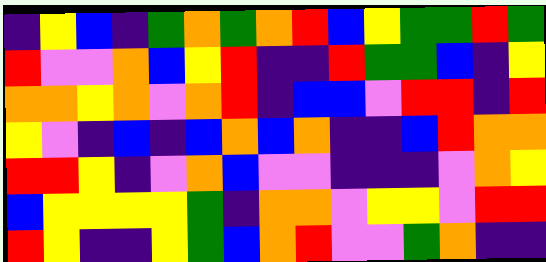[["indigo", "yellow", "blue", "indigo", "green", "orange", "green", "orange", "red", "blue", "yellow", "green", "green", "red", "green"], ["red", "violet", "violet", "orange", "blue", "yellow", "red", "indigo", "indigo", "red", "green", "green", "blue", "indigo", "yellow"], ["orange", "orange", "yellow", "orange", "violet", "orange", "red", "indigo", "blue", "blue", "violet", "red", "red", "indigo", "red"], ["yellow", "violet", "indigo", "blue", "indigo", "blue", "orange", "blue", "orange", "indigo", "indigo", "blue", "red", "orange", "orange"], ["red", "red", "yellow", "indigo", "violet", "orange", "blue", "violet", "violet", "indigo", "indigo", "indigo", "violet", "orange", "yellow"], ["blue", "yellow", "yellow", "yellow", "yellow", "green", "indigo", "orange", "orange", "violet", "yellow", "yellow", "violet", "red", "red"], ["red", "yellow", "indigo", "indigo", "yellow", "green", "blue", "orange", "red", "violet", "violet", "green", "orange", "indigo", "indigo"]]